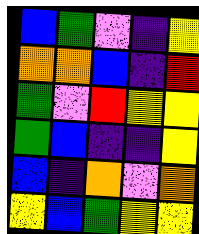[["blue", "green", "violet", "indigo", "yellow"], ["orange", "orange", "blue", "indigo", "red"], ["green", "violet", "red", "yellow", "yellow"], ["green", "blue", "indigo", "indigo", "yellow"], ["blue", "indigo", "orange", "violet", "orange"], ["yellow", "blue", "green", "yellow", "yellow"]]